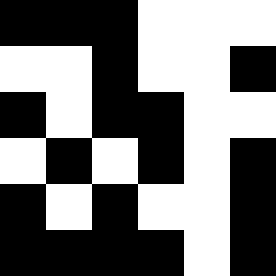[["black", "black", "black", "white", "white", "white"], ["white", "white", "black", "white", "white", "black"], ["black", "white", "black", "black", "white", "white"], ["white", "black", "white", "black", "white", "black"], ["black", "white", "black", "white", "white", "black"], ["black", "black", "black", "black", "white", "black"]]